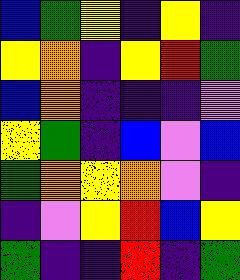[["blue", "green", "yellow", "indigo", "yellow", "indigo"], ["yellow", "orange", "indigo", "yellow", "red", "green"], ["blue", "orange", "indigo", "indigo", "indigo", "violet"], ["yellow", "green", "indigo", "blue", "violet", "blue"], ["green", "orange", "yellow", "orange", "violet", "indigo"], ["indigo", "violet", "yellow", "red", "blue", "yellow"], ["green", "indigo", "indigo", "red", "indigo", "green"]]